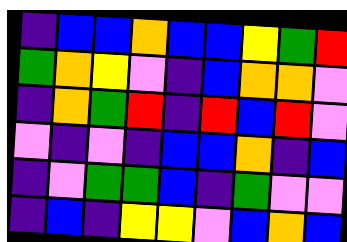[["indigo", "blue", "blue", "orange", "blue", "blue", "yellow", "green", "red"], ["green", "orange", "yellow", "violet", "indigo", "blue", "orange", "orange", "violet"], ["indigo", "orange", "green", "red", "indigo", "red", "blue", "red", "violet"], ["violet", "indigo", "violet", "indigo", "blue", "blue", "orange", "indigo", "blue"], ["indigo", "violet", "green", "green", "blue", "indigo", "green", "violet", "violet"], ["indigo", "blue", "indigo", "yellow", "yellow", "violet", "blue", "orange", "blue"]]